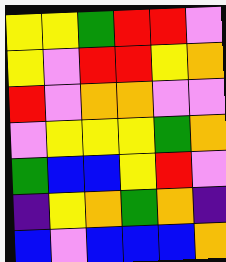[["yellow", "yellow", "green", "red", "red", "violet"], ["yellow", "violet", "red", "red", "yellow", "orange"], ["red", "violet", "orange", "orange", "violet", "violet"], ["violet", "yellow", "yellow", "yellow", "green", "orange"], ["green", "blue", "blue", "yellow", "red", "violet"], ["indigo", "yellow", "orange", "green", "orange", "indigo"], ["blue", "violet", "blue", "blue", "blue", "orange"]]